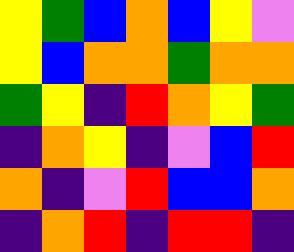[["yellow", "green", "blue", "orange", "blue", "yellow", "violet"], ["yellow", "blue", "orange", "orange", "green", "orange", "orange"], ["green", "yellow", "indigo", "red", "orange", "yellow", "green"], ["indigo", "orange", "yellow", "indigo", "violet", "blue", "red"], ["orange", "indigo", "violet", "red", "blue", "blue", "orange"], ["indigo", "orange", "red", "indigo", "red", "red", "indigo"]]